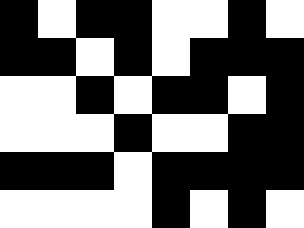[["black", "white", "black", "black", "white", "white", "black", "white"], ["black", "black", "white", "black", "white", "black", "black", "black"], ["white", "white", "black", "white", "black", "black", "white", "black"], ["white", "white", "white", "black", "white", "white", "black", "black"], ["black", "black", "black", "white", "black", "black", "black", "black"], ["white", "white", "white", "white", "black", "white", "black", "white"]]